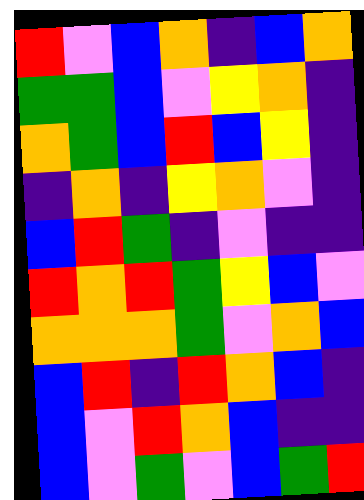[["red", "violet", "blue", "orange", "indigo", "blue", "orange"], ["green", "green", "blue", "violet", "yellow", "orange", "indigo"], ["orange", "green", "blue", "red", "blue", "yellow", "indigo"], ["indigo", "orange", "indigo", "yellow", "orange", "violet", "indigo"], ["blue", "red", "green", "indigo", "violet", "indigo", "indigo"], ["red", "orange", "red", "green", "yellow", "blue", "violet"], ["orange", "orange", "orange", "green", "violet", "orange", "blue"], ["blue", "red", "indigo", "red", "orange", "blue", "indigo"], ["blue", "violet", "red", "orange", "blue", "indigo", "indigo"], ["blue", "violet", "green", "violet", "blue", "green", "red"]]